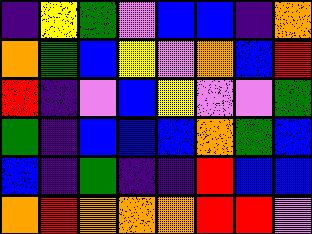[["indigo", "yellow", "green", "violet", "blue", "blue", "indigo", "orange"], ["orange", "green", "blue", "yellow", "violet", "orange", "blue", "red"], ["red", "indigo", "violet", "blue", "yellow", "violet", "violet", "green"], ["green", "indigo", "blue", "blue", "blue", "orange", "green", "blue"], ["blue", "indigo", "green", "indigo", "indigo", "red", "blue", "blue"], ["orange", "red", "orange", "orange", "orange", "red", "red", "violet"]]